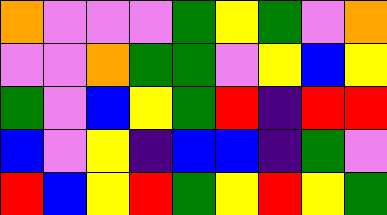[["orange", "violet", "violet", "violet", "green", "yellow", "green", "violet", "orange"], ["violet", "violet", "orange", "green", "green", "violet", "yellow", "blue", "yellow"], ["green", "violet", "blue", "yellow", "green", "red", "indigo", "red", "red"], ["blue", "violet", "yellow", "indigo", "blue", "blue", "indigo", "green", "violet"], ["red", "blue", "yellow", "red", "green", "yellow", "red", "yellow", "green"]]